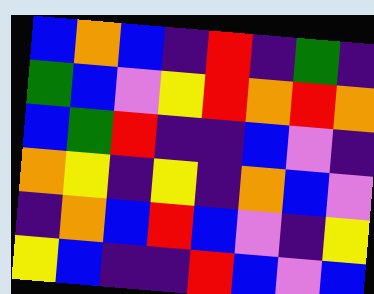[["blue", "orange", "blue", "indigo", "red", "indigo", "green", "indigo"], ["green", "blue", "violet", "yellow", "red", "orange", "red", "orange"], ["blue", "green", "red", "indigo", "indigo", "blue", "violet", "indigo"], ["orange", "yellow", "indigo", "yellow", "indigo", "orange", "blue", "violet"], ["indigo", "orange", "blue", "red", "blue", "violet", "indigo", "yellow"], ["yellow", "blue", "indigo", "indigo", "red", "blue", "violet", "blue"]]